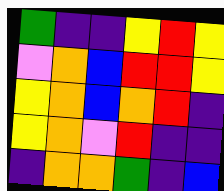[["green", "indigo", "indigo", "yellow", "red", "yellow"], ["violet", "orange", "blue", "red", "red", "yellow"], ["yellow", "orange", "blue", "orange", "red", "indigo"], ["yellow", "orange", "violet", "red", "indigo", "indigo"], ["indigo", "orange", "orange", "green", "indigo", "blue"]]